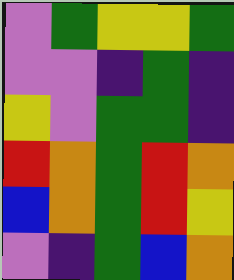[["violet", "green", "yellow", "yellow", "green"], ["violet", "violet", "indigo", "green", "indigo"], ["yellow", "violet", "green", "green", "indigo"], ["red", "orange", "green", "red", "orange"], ["blue", "orange", "green", "red", "yellow"], ["violet", "indigo", "green", "blue", "orange"]]